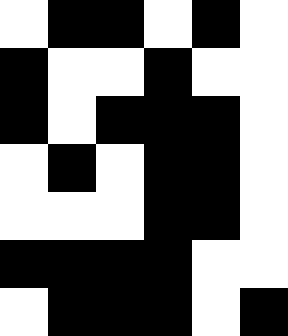[["white", "black", "black", "white", "black", "white"], ["black", "white", "white", "black", "white", "white"], ["black", "white", "black", "black", "black", "white"], ["white", "black", "white", "black", "black", "white"], ["white", "white", "white", "black", "black", "white"], ["black", "black", "black", "black", "white", "white"], ["white", "black", "black", "black", "white", "black"]]